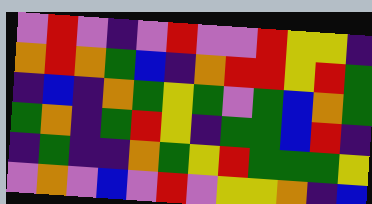[["violet", "red", "violet", "indigo", "violet", "red", "violet", "violet", "red", "yellow", "yellow", "indigo"], ["orange", "red", "orange", "green", "blue", "indigo", "orange", "red", "red", "yellow", "red", "green"], ["indigo", "blue", "indigo", "orange", "green", "yellow", "green", "violet", "green", "blue", "orange", "green"], ["green", "orange", "indigo", "green", "red", "yellow", "indigo", "green", "green", "blue", "red", "indigo"], ["indigo", "green", "indigo", "indigo", "orange", "green", "yellow", "red", "green", "green", "green", "yellow"], ["violet", "orange", "violet", "blue", "violet", "red", "violet", "yellow", "yellow", "orange", "indigo", "blue"]]